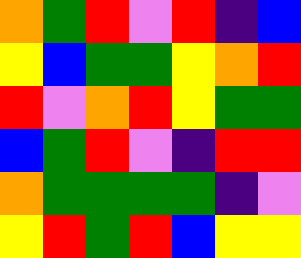[["orange", "green", "red", "violet", "red", "indigo", "blue"], ["yellow", "blue", "green", "green", "yellow", "orange", "red"], ["red", "violet", "orange", "red", "yellow", "green", "green"], ["blue", "green", "red", "violet", "indigo", "red", "red"], ["orange", "green", "green", "green", "green", "indigo", "violet"], ["yellow", "red", "green", "red", "blue", "yellow", "yellow"]]